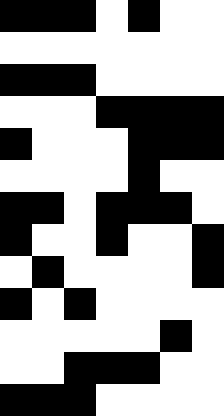[["black", "black", "black", "white", "black", "white", "white"], ["white", "white", "white", "white", "white", "white", "white"], ["black", "black", "black", "white", "white", "white", "white"], ["white", "white", "white", "black", "black", "black", "black"], ["black", "white", "white", "white", "black", "black", "black"], ["white", "white", "white", "white", "black", "white", "white"], ["black", "black", "white", "black", "black", "black", "white"], ["black", "white", "white", "black", "white", "white", "black"], ["white", "black", "white", "white", "white", "white", "black"], ["black", "white", "black", "white", "white", "white", "white"], ["white", "white", "white", "white", "white", "black", "white"], ["white", "white", "black", "black", "black", "white", "white"], ["black", "black", "black", "white", "white", "white", "white"]]